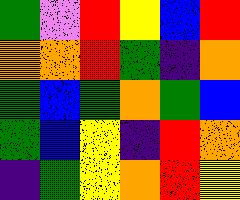[["green", "violet", "red", "yellow", "blue", "red"], ["orange", "orange", "red", "green", "indigo", "orange"], ["green", "blue", "green", "orange", "green", "blue"], ["green", "blue", "yellow", "indigo", "red", "orange"], ["indigo", "green", "yellow", "orange", "red", "yellow"]]